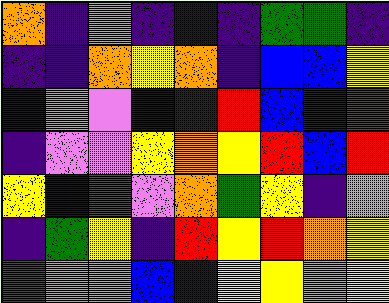[["orange", "indigo", "orange", "indigo", "blue", "indigo", "green", "green", "indigo"], ["indigo", "indigo", "orange", "yellow", "orange", "indigo", "blue", "blue", "yellow"], ["blue", "orange", "violet", "blue", "indigo", "red", "blue", "indigo", "red"], ["indigo", "violet", "violet", "yellow", "orange", "yellow", "red", "blue", "red"], ["yellow", "blue", "red", "violet", "orange", "green", "yellow", "indigo", "violet"], ["indigo", "green", "yellow", "indigo", "red", "yellow", "red", "orange", "yellow"], ["green", "orange", "orange", "blue", "blue", "yellow", "yellow", "violet", "yellow"]]